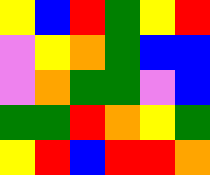[["yellow", "blue", "red", "green", "yellow", "red"], ["violet", "yellow", "orange", "green", "blue", "blue"], ["violet", "orange", "green", "green", "violet", "blue"], ["green", "green", "red", "orange", "yellow", "green"], ["yellow", "red", "blue", "red", "red", "orange"]]